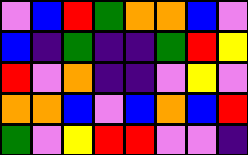[["violet", "blue", "red", "green", "orange", "orange", "blue", "violet"], ["blue", "indigo", "green", "indigo", "indigo", "green", "red", "yellow"], ["red", "violet", "orange", "indigo", "indigo", "violet", "yellow", "violet"], ["orange", "orange", "blue", "violet", "blue", "orange", "blue", "red"], ["green", "violet", "yellow", "red", "red", "violet", "violet", "indigo"]]